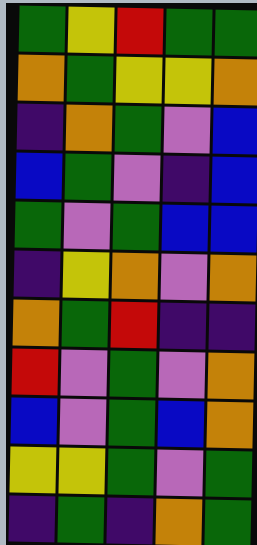[["green", "yellow", "red", "green", "green"], ["orange", "green", "yellow", "yellow", "orange"], ["indigo", "orange", "green", "violet", "blue"], ["blue", "green", "violet", "indigo", "blue"], ["green", "violet", "green", "blue", "blue"], ["indigo", "yellow", "orange", "violet", "orange"], ["orange", "green", "red", "indigo", "indigo"], ["red", "violet", "green", "violet", "orange"], ["blue", "violet", "green", "blue", "orange"], ["yellow", "yellow", "green", "violet", "green"], ["indigo", "green", "indigo", "orange", "green"]]